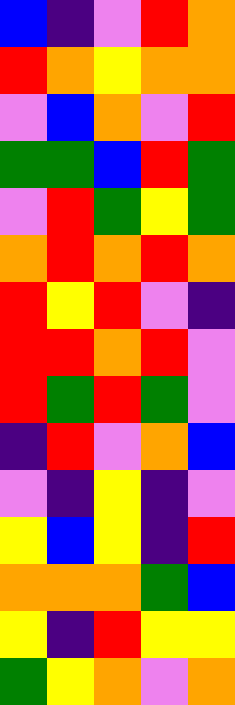[["blue", "indigo", "violet", "red", "orange"], ["red", "orange", "yellow", "orange", "orange"], ["violet", "blue", "orange", "violet", "red"], ["green", "green", "blue", "red", "green"], ["violet", "red", "green", "yellow", "green"], ["orange", "red", "orange", "red", "orange"], ["red", "yellow", "red", "violet", "indigo"], ["red", "red", "orange", "red", "violet"], ["red", "green", "red", "green", "violet"], ["indigo", "red", "violet", "orange", "blue"], ["violet", "indigo", "yellow", "indigo", "violet"], ["yellow", "blue", "yellow", "indigo", "red"], ["orange", "orange", "orange", "green", "blue"], ["yellow", "indigo", "red", "yellow", "yellow"], ["green", "yellow", "orange", "violet", "orange"]]